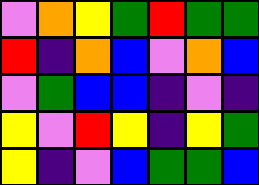[["violet", "orange", "yellow", "green", "red", "green", "green"], ["red", "indigo", "orange", "blue", "violet", "orange", "blue"], ["violet", "green", "blue", "blue", "indigo", "violet", "indigo"], ["yellow", "violet", "red", "yellow", "indigo", "yellow", "green"], ["yellow", "indigo", "violet", "blue", "green", "green", "blue"]]